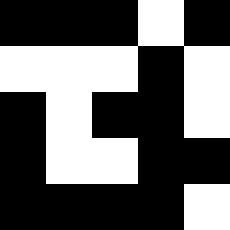[["black", "black", "black", "white", "black"], ["white", "white", "white", "black", "white"], ["black", "white", "black", "black", "white"], ["black", "white", "white", "black", "black"], ["black", "black", "black", "black", "white"]]